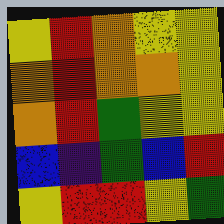[["yellow", "red", "orange", "yellow", "yellow"], ["orange", "red", "orange", "orange", "yellow"], ["orange", "red", "green", "yellow", "yellow"], ["blue", "indigo", "green", "blue", "red"], ["yellow", "red", "red", "yellow", "green"]]